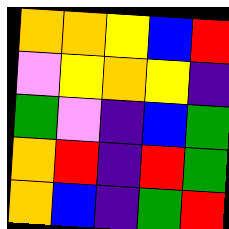[["orange", "orange", "yellow", "blue", "red"], ["violet", "yellow", "orange", "yellow", "indigo"], ["green", "violet", "indigo", "blue", "green"], ["orange", "red", "indigo", "red", "green"], ["orange", "blue", "indigo", "green", "red"]]